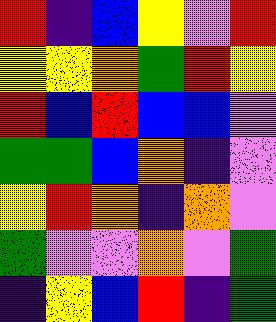[["red", "indigo", "blue", "yellow", "violet", "red"], ["yellow", "yellow", "orange", "green", "red", "yellow"], ["red", "blue", "red", "blue", "blue", "violet"], ["green", "green", "blue", "orange", "indigo", "violet"], ["yellow", "red", "orange", "indigo", "orange", "violet"], ["green", "violet", "violet", "orange", "violet", "green"], ["indigo", "yellow", "blue", "red", "indigo", "green"]]